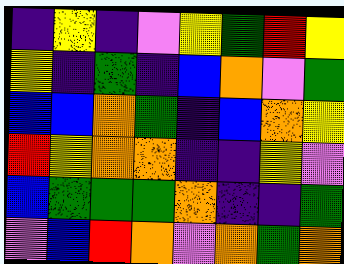[["indigo", "yellow", "indigo", "violet", "yellow", "green", "red", "yellow"], ["yellow", "indigo", "green", "indigo", "blue", "orange", "violet", "green"], ["blue", "blue", "orange", "green", "indigo", "blue", "orange", "yellow"], ["red", "yellow", "orange", "orange", "indigo", "indigo", "yellow", "violet"], ["blue", "green", "green", "green", "orange", "indigo", "indigo", "green"], ["violet", "blue", "red", "orange", "violet", "orange", "green", "orange"]]